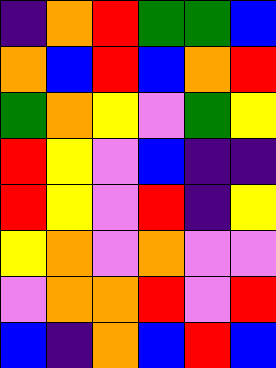[["indigo", "orange", "red", "green", "green", "blue"], ["orange", "blue", "red", "blue", "orange", "red"], ["green", "orange", "yellow", "violet", "green", "yellow"], ["red", "yellow", "violet", "blue", "indigo", "indigo"], ["red", "yellow", "violet", "red", "indigo", "yellow"], ["yellow", "orange", "violet", "orange", "violet", "violet"], ["violet", "orange", "orange", "red", "violet", "red"], ["blue", "indigo", "orange", "blue", "red", "blue"]]